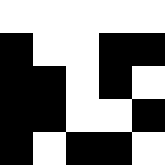[["white", "white", "white", "white", "white"], ["black", "white", "white", "black", "black"], ["black", "black", "white", "black", "white"], ["black", "black", "white", "white", "black"], ["black", "white", "black", "black", "white"]]